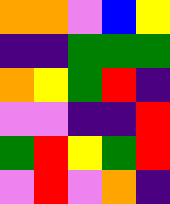[["orange", "orange", "violet", "blue", "yellow"], ["indigo", "indigo", "green", "green", "green"], ["orange", "yellow", "green", "red", "indigo"], ["violet", "violet", "indigo", "indigo", "red"], ["green", "red", "yellow", "green", "red"], ["violet", "red", "violet", "orange", "indigo"]]